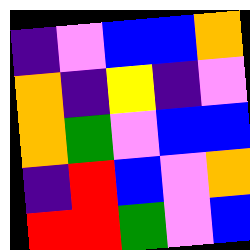[["indigo", "violet", "blue", "blue", "orange"], ["orange", "indigo", "yellow", "indigo", "violet"], ["orange", "green", "violet", "blue", "blue"], ["indigo", "red", "blue", "violet", "orange"], ["red", "red", "green", "violet", "blue"]]